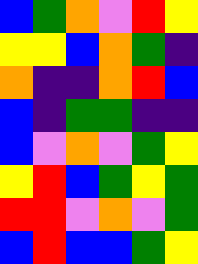[["blue", "green", "orange", "violet", "red", "yellow"], ["yellow", "yellow", "blue", "orange", "green", "indigo"], ["orange", "indigo", "indigo", "orange", "red", "blue"], ["blue", "indigo", "green", "green", "indigo", "indigo"], ["blue", "violet", "orange", "violet", "green", "yellow"], ["yellow", "red", "blue", "green", "yellow", "green"], ["red", "red", "violet", "orange", "violet", "green"], ["blue", "red", "blue", "blue", "green", "yellow"]]